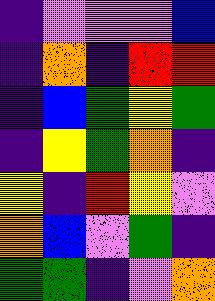[["indigo", "violet", "violet", "violet", "blue"], ["indigo", "orange", "indigo", "red", "red"], ["indigo", "blue", "green", "yellow", "green"], ["indigo", "yellow", "green", "orange", "indigo"], ["yellow", "indigo", "red", "yellow", "violet"], ["orange", "blue", "violet", "green", "indigo"], ["green", "green", "indigo", "violet", "orange"]]